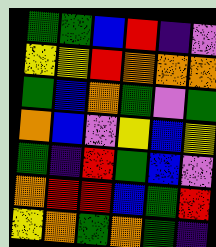[["green", "green", "blue", "red", "indigo", "violet"], ["yellow", "yellow", "red", "orange", "orange", "orange"], ["green", "blue", "orange", "green", "violet", "green"], ["orange", "blue", "violet", "yellow", "blue", "yellow"], ["green", "indigo", "red", "green", "blue", "violet"], ["orange", "red", "red", "blue", "green", "red"], ["yellow", "orange", "green", "orange", "green", "indigo"]]